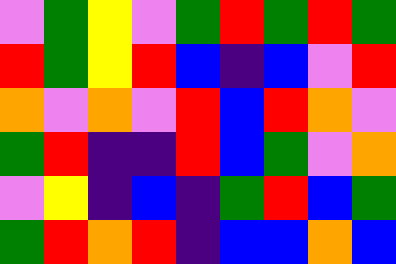[["violet", "green", "yellow", "violet", "green", "red", "green", "red", "green"], ["red", "green", "yellow", "red", "blue", "indigo", "blue", "violet", "red"], ["orange", "violet", "orange", "violet", "red", "blue", "red", "orange", "violet"], ["green", "red", "indigo", "indigo", "red", "blue", "green", "violet", "orange"], ["violet", "yellow", "indigo", "blue", "indigo", "green", "red", "blue", "green"], ["green", "red", "orange", "red", "indigo", "blue", "blue", "orange", "blue"]]